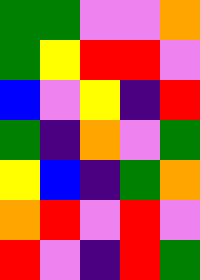[["green", "green", "violet", "violet", "orange"], ["green", "yellow", "red", "red", "violet"], ["blue", "violet", "yellow", "indigo", "red"], ["green", "indigo", "orange", "violet", "green"], ["yellow", "blue", "indigo", "green", "orange"], ["orange", "red", "violet", "red", "violet"], ["red", "violet", "indigo", "red", "green"]]